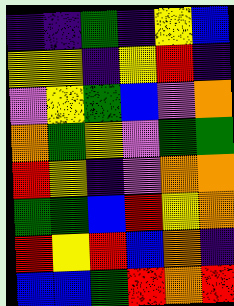[["indigo", "indigo", "green", "indigo", "yellow", "blue"], ["yellow", "yellow", "indigo", "yellow", "red", "indigo"], ["violet", "yellow", "green", "blue", "violet", "orange"], ["orange", "green", "yellow", "violet", "green", "green"], ["red", "yellow", "indigo", "violet", "orange", "orange"], ["green", "green", "blue", "red", "yellow", "orange"], ["red", "yellow", "red", "blue", "orange", "indigo"], ["blue", "blue", "green", "red", "orange", "red"]]